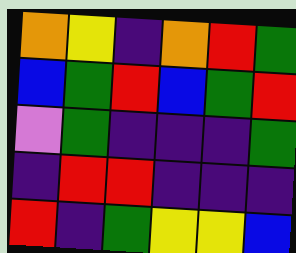[["orange", "yellow", "indigo", "orange", "red", "green"], ["blue", "green", "red", "blue", "green", "red"], ["violet", "green", "indigo", "indigo", "indigo", "green"], ["indigo", "red", "red", "indigo", "indigo", "indigo"], ["red", "indigo", "green", "yellow", "yellow", "blue"]]